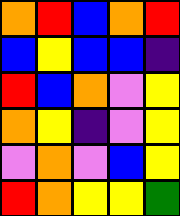[["orange", "red", "blue", "orange", "red"], ["blue", "yellow", "blue", "blue", "indigo"], ["red", "blue", "orange", "violet", "yellow"], ["orange", "yellow", "indigo", "violet", "yellow"], ["violet", "orange", "violet", "blue", "yellow"], ["red", "orange", "yellow", "yellow", "green"]]